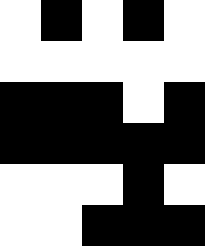[["white", "black", "white", "black", "white"], ["white", "white", "white", "white", "white"], ["black", "black", "black", "white", "black"], ["black", "black", "black", "black", "black"], ["white", "white", "white", "black", "white"], ["white", "white", "black", "black", "black"]]